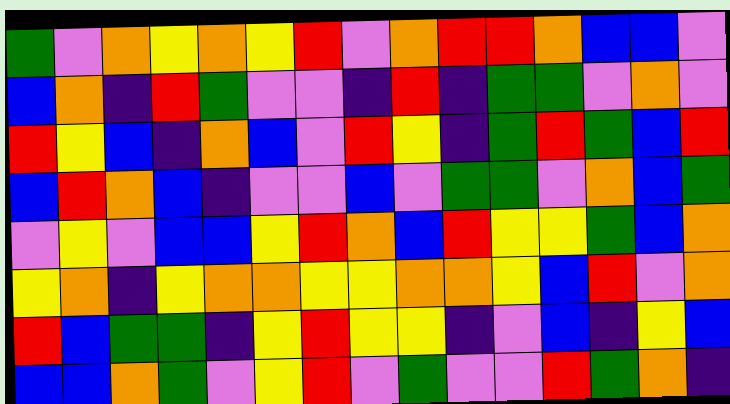[["green", "violet", "orange", "yellow", "orange", "yellow", "red", "violet", "orange", "red", "red", "orange", "blue", "blue", "violet"], ["blue", "orange", "indigo", "red", "green", "violet", "violet", "indigo", "red", "indigo", "green", "green", "violet", "orange", "violet"], ["red", "yellow", "blue", "indigo", "orange", "blue", "violet", "red", "yellow", "indigo", "green", "red", "green", "blue", "red"], ["blue", "red", "orange", "blue", "indigo", "violet", "violet", "blue", "violet", "green", "green", "violet", "orange", "blue", "green"], ["violet", "yellow", "violet", "blue", "blue", "yellow", "red", "orange", "blue", "red", "yellow", "yellow", "green", "blue", "orange"], ["yellow", "orange", "indigo", "yellow", "orange", "orange", "yellow", "yellow", "orange", "orange", "yellow", "blue", "red", "violet", "orange"], ["red", "blue", "green", "green", "indigo", "yellow", "red", "yellow", "yellow", "indigo", "violet", "blue", "indigo", "yellow", "blue"], ["blue", "blue", "orange", "green", "violet", "yellow", "red", "violet", "green", "violet", "violet", "red", "green", "orange", "indigo"]]